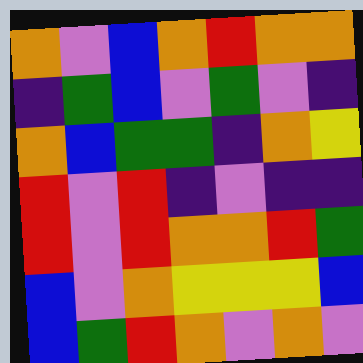[["orange", "violet", "blue", "orange", "red", "orange", "orange"], ["indigo", "green", "blue", "violet", "green", "violet", "indigo"], ["orange", "blue", "green", "green", "indigo", "orange", "yellow"], ["red", "violet", "red", "indigo", "violet", "indigo", "indigo"], ["red", "violet", "red", "orange", "orange", "red", "green"], ["blue", "violet", "orange", "yellow", "yellow", "yellow", "blue"], ["blue", "green", "red", "orange", "violet", "orange", "violet"]]